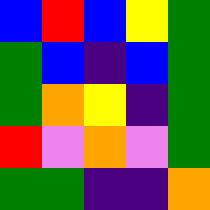[["blue", "red", "blue", "yellow", "green"], ["green", "blue", "indigo", "blue", "green"], ["green", "orange", "yellow", "indigo", "green"], ["red", "violet", "orange", "violet", "green"], ["green", "green", "indigo", "indigo", "orange"]]